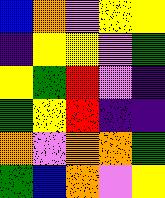[["blue", "orange", "violet", "yellow", "yellow"], ["indigo", "yellow", "yellow", "violet", "green"], ["yellow", "green", "red", "violet", "indigo"], ["green", "yellow", "red", "indigo", "indigo"], ["orange", "violet", "orange", "orange", "green"], ["green", "blue", "orange", "violet", "yellow"]]